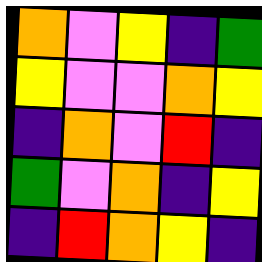[["orange", "violet", "yellow", "indigo", "green"], ["yellow", "violet", "violet", "orange", "yellow"], ["indigo", "orange", "violet", "red", "indigo"], ["green", "violet", "orange", "indigo", "yellow"], ["indigo", "red", "orange", "yellow", "indigo"]]